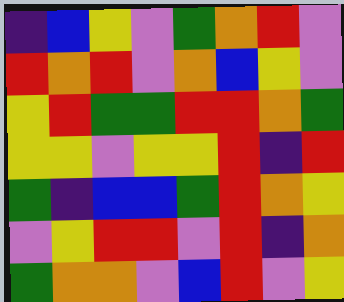[["indigo", "blue", "yellow", "violet", "green", "orange", "red", "violet"], ["red", "orange", "red", "violet", "orange", "blue", "yellow", "violet"], ["yellow", "red", "green", "green", "red", "red", "orange", "green"], ["yellow", "yellow", "violet", "yellow", "yellow", "red", "indigo", "red"], ["green", "indigo", "blue", "blue", "green", "red", "orange", "yellow"], ["violet", "yellow", "red", "red", "violet", "red", "indigo", "orange"], ["green", "orange", "orange", "violet", "blue", "red", "violet", "yellow"]]